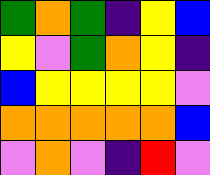[["green", "orange", "green", "indigo", "yellow", "blue"], ["yellow", "violet", "green", "orange", "yellow", "indigo"], ["blue", "yellow", "yellow", "yellow", "yellow", "violet"], ["orange", "orange", "orange", "orange", "orange", "blue"], ["violet", "orange", "violet", "indigo", "red", "violet"]]